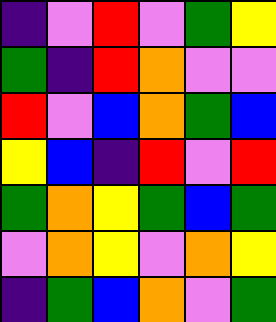[["indigo", "violet", "red", "violet", "green", "yellow"], ["green", "indigo", "red", "orange", "violet", "violet"], ["red", "violet", "blue", "orange", "green", "blue"], ["yellow", "blue", "indigo", "red", "violet", "red"], ["green", "orange", "yellow", "green", "blue", "green"], ["violet", "orange", "yellow", "violet", "orange", "yellow"], ["indigo", "green", "blue", "orange", "violet", "green"]]